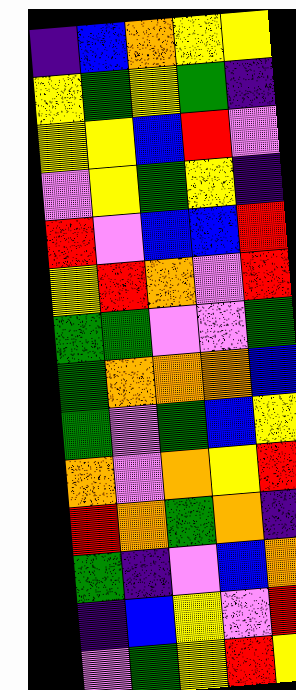[["indigo", "blue", "orange", "yellow", "yellow"], ["yellow", "green", "yellow", "green", "indigo"], ["yellow", "yellow", "blue", "red", "violet"], ["violet", "yellow", "green", "yellow", "indigo"], ["red", "violet", "blue", "blue", "red"], ["yellow", "red", "orange", "violet", "red"], ["green", "green", "violet", "violet", "green"], ["green", "orange", "orange", "orange", "blue"], ["green", "violet", "green", "blue", "yellow"], ["orange", "violet", "orange", "yellow", "red"], ["red", "orange", "green", "orange", "indigo"], ["green", "indigo", "violet", "blue", "orange"], ["indigo", "blue", "yellow", "violet", "red"], ["violet", "green", "yellow", "red", "yellow"]]